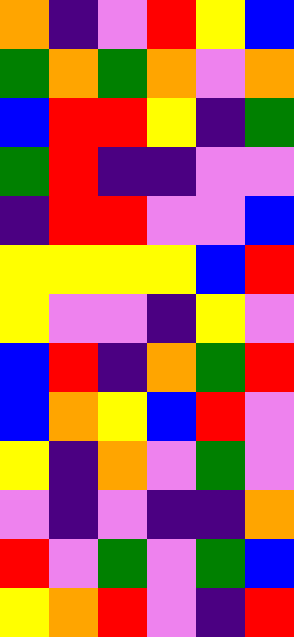[["orange", "indigo", "violet", "red", "yellow", "blue"], ["green", "orange", "green", "orange", "violet", "orange"], ["blue", "red", "red", "yellow", "indigo", "green"], ["green", "red", "indigo", "indigo", "violet", "violet"], ["indigo", "red", "red", "violet", "violet", "blue"], ["yellow", "yellow", "yellow", "yellow", "blue", "red"], ["yellow", "violet", "violet", "indigo", "yellow", "violet"], ["blue", "red", "indigo", "orange", "green", "red"], ["blue", "orange", "yellow", "blue", "red", "violet"], ["yellow", "indigo", "orange", "violet", "green", "violet"], ["violet", "indigo", "violet", "indigo", "indigo", "orange"], ["red", "violet", "green", "violet", "green", "blue"], ["yellow", "orange", "red", "violet", "indigo", "red"]]